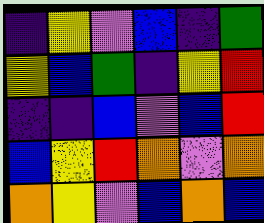[["indigo", "yellow", "violet", "blue", "indigo", "green"], ["yellow", "blue", "green", "indigo", "yellow", "red"], ["indigo", "indigo", "blue", "violet", "blue", "red"], ["blue", "yellow", "red", "orange", "violet", "orange"], ["orange", "yellow", "violet", "blue", "orange", "blue"]]